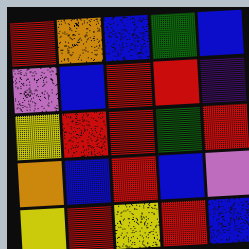[["red", "orange", "blue", "green", "blue"], ["violet", "blue", "red", "red", "indigo"], ["yellow", "red", "red", "green", "red"], ["orange", "blue", "red", "blue", "violet"], ["yellow", "red", "yellow", "red", "blue"]]